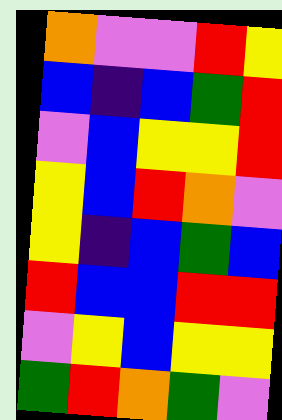[["orange", "violet", "violet", "red", "yellow"], ["blue", "indigo", "blue", "green", "red"], ["violet", "blue", "yellow", "yellow", "red"], ["yellow", "blue", "red", "orange", "violet"], ["yellow", "indigo", "blue", "green", "blue"], ["red", "blue", "blue", "red", "red"], ["violet", "yellow", "blue", "yellow", "yellow"], ["green", "red", "orange", "green", "violet"]]